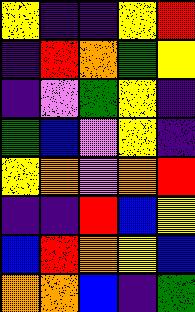[["yellow", "indigo", "indigo", "yellow", "red"], ["indigo", "red", "orange", "green", "yellow"], ["indigo", "violet", "green", "yellow", "indigo"], ["green", "blue", "violet", "yellow", "indigo"], ["yellow", "orange", "violet", "orange", "red"], ["indigo", "indigo", "red", "blue", "yellow"], ["blue", "red", "orange", "yellow", "blue"], ["orange", "orange", "blue", "indigo", "green"]]